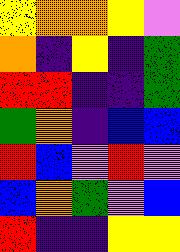[["yellow", "orange", "orange", "yellow", "violet"], ["orange", "indigo", "yellow", "indigo", "green"], ["red", "red", "indigo", "indigo", "green"], ["green", "orange", "indigo", "blue", "blue"], ["red", "blue", "violet", "red", "violet"], ["blue", "orange", "green", "violet", "blue"], ["red", "indigo", "indigo", "yellow", "yellow"]]